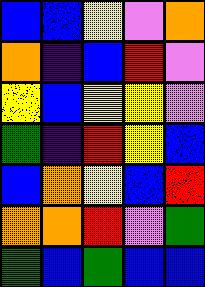[["blue", "blue", "yellow", "violet", "orange"], ["orange", "indigo", "blue", "red", "violet"], ["yellow", "blue", "yellow", "yellow", "violet"], ["green", "indigo", "red", "yellow", "blue"], ["blue", "orange", "yellow", "blue", "red"], ["orange", "orange", "red", "violet", "green"], ["green", "blue", "green", "blue", "blue"]]